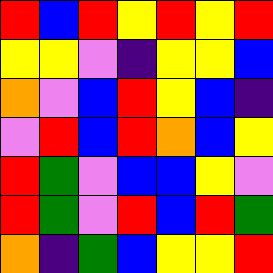[["red", "blue", "red", "yellow", "red", "yellow", "red"], ["yellow", "yellow", "violet", "indigo", "yellow", "yellow", "blue"], ["orange", "violet", "blue", "red", "yellow", "blue", "indigo"], ["violet", "red", "blue", "red", "orange", "blue", "yellow"], ["red", "green", "violet", "blue", "blue", "yellow", "violet"], ["red", "green", "violet", "red", "blue", "red", "green"], ["orange", "indigo", "green", "blue", "yellow", "yellow", "red"]]